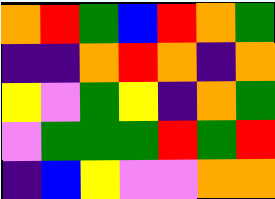[["orange", "red", "green", "blue", "red", "orange", "green"], ["indigo", "indigo", "orange", "red", "orange", "indigo", "orange"], ["yellow", "violet", "green", "yellow", "indigo", "orange", "green"], ["violet", "green", "green", "green", "red", "green", "red"], ["indigo", "blue", "yellow", "violet", "violet", "orange", "orange"]]